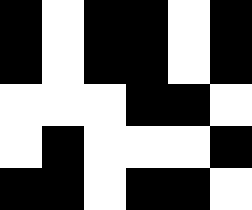[["black", "white", "black", "black", "white", "black"], ["black", "white", "black", "black", "white", "black"], ["white", "white", "white", "black", "black", "white"], ["white", "black", "white", "white", "white", "black"], ["black", "black", "white", "black", "black", "white"]]